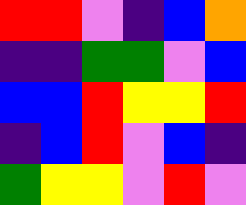[["red", "red", "violet", "indigo", "blue", "orange"], ["indigo", "indigo", "green", "green", "violet", "blue"], ["blue", "blue", "red", "yellow", "yellow", "red"], ["indigo", "blue", "red", "violet", "blue", "indigo"], ["green", "yellow", "yellow", "violet", "red", "violet"]]